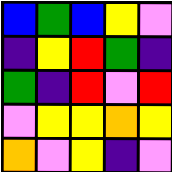[["blue", "green", "blue", "yellow", "violet"], ["indigo", "yellow", "red", "green", "indigo"], ["green", "indigo", "red", "violet", "red"], ["violet", "yellow", "yellow", "orange", "yellow"], ["orange", "violet", "yellow", "indigo", "violet"]]